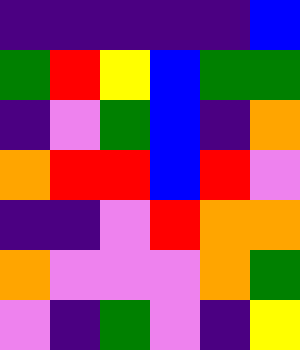[["indigo", "indigo", "indigo", "indigo", "indigo", "blue"], ["green", "red", "yellow", "blue", "green", "green"], ["indigo", "violet", "green", "blue", "indigo", "orange"], ["orange", "red", "red", "blue", "red", "violet"], ["indigo", "indigo", "violet", "red", "orange", "orange"], ["orange", "violet", "violet", "violet", "orange", "green"], ["violet", "indigo", "green", "violet", "indigo", "yellow"]]